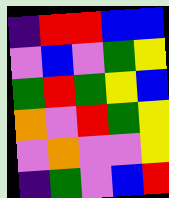[["indigo", "red", "red", "blue", "blue"], ["violet", "blue", "violet", "green", "yellow"], ["green", "red", "green", "yellow", "blue"], ["orange", "violet", "red", "green", "yellow"], ["violet", "orange", "violet", "violet", "yellow"], ["indigo", "green", "violet", "blue", "red"]]